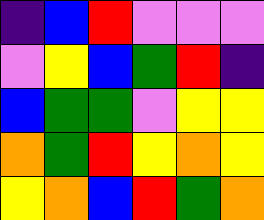[["indigo", "blue", "red", "violet", "violet", "violet"], ["violet", "yellow", "blue", "green", "red", "indigo"], ["blue", "green", "green", "violet", "yellow", "yellow"], ["orange", "green", "red", "yellow", "orange", "yellow"], ["yellow", "orange", "blue", "red", "green", "orange"]]